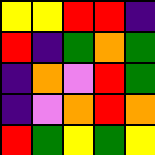[["yellow", "yellow", "red", "red", "indigo"], ["red", "indigo", "green", "orange", "green"], ["indigo", "orange", "violet", "red", "green"], ["indigo", "violet", "orange", "red", "orange"], ["red", "green", "yellow", "green", "yellow"]]